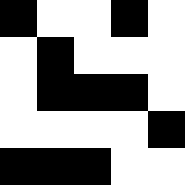[["black", "white", "white", "black", "white"], ["white", "black", "white", "white", "white"], ["white", "black", "black", "black", "white"], ["white", "white", "white", "white", "black"], ["black", "black", "black", "white", "white"]]